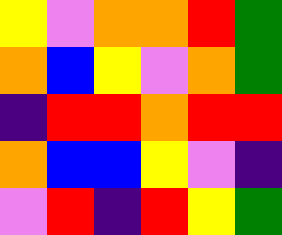[["yellow", "violet", "orange", "orange", "red", "green"], ["orange", "blue", "yellow", "violet", "orange", "green"], ["indigo", "red", "red", "orange", "red", "red"], ["orange", "blue", "blue", "yellow", "violet", "indigo"], ["violet", "red", "indigo", "red", "yellow", "green"]]